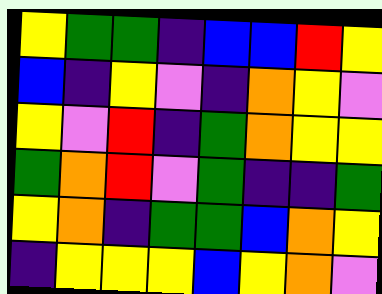[["yellow", "green", "green", "indigo", "blue", "blue", "red", "yellow"], ["blue", "indigo", "yellow", "violet", "indigo", "orange", "yellow", "violet"], ["yellow", "violet", "red", "indigo", "green", "orange", "yellow", "yellow"], ["green", "orange", "red", "violet", "green", "indigo", "indigo", "green"], ["yellow", "orange", "indigo", "green", "green", "blue", "orange", "yellow"], ["indigo", "yellow", "yellow", "yellow", "blue", "yellow", "orange", "violet"]]